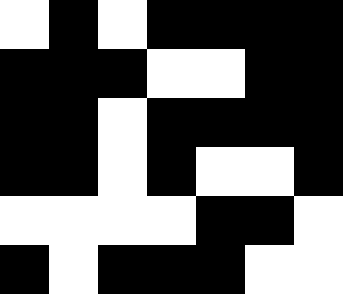[["white", "black", "white", "black", "black", "black", "black"], ["black", "black", "black", "white", "white", "black", "black"], ["black", "black", "white", "black", "black", "black", "black"], ["black", "black", "white", "black", "white", "white", "black"], ["white", "white", "white", "white", "black", "black", "white"], ["black", "white", "black", "black", "black", "white", "white"]]